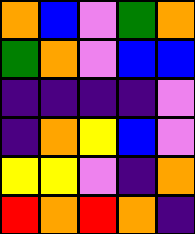[["orange", "blue", "violet", "green", "orange"], ["green", "orange", "violet", "blue", "blue"], ["indigo", "indigo", "indigo", "indigo", "violet"], ["indigo", "orange", "yellow", "blue", "violet"], ["yellow", "yellow", "violet", "indigo", "orange"], ["red", "orange", "red", "orange", "indigo"]]